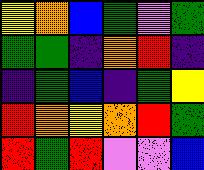[["yellow", "orange", "blue", "green", "violet", "green"], ["green", "green", "indigo", "orange", "red", "indigo"], ["indigo", "green", "blue", "indigo", "green", "yellow"], ["red", "orange", "yellow", "orange", "red", "green"], ["red", "green", "red", "violet", "violet", "blue"]]